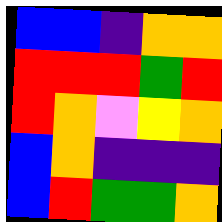[["blue", "blue", "indigo", "orange", "orange"], ["red", "red", "red", "green", "red"], ["red", "orange", "violet", "yellow", "orange"], ["blue", "orange", "indigo", "indigo", "indigo"], ["blue", "red", "green", "green", "orange"]]